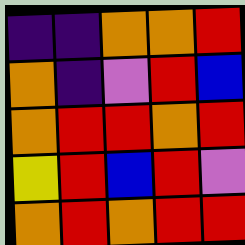[["indigo", "indigo", "orange", "orange", "red"], ["orange", "indigo", "violet", "red", "blue"], ["orange", "red", "red", "orange", "red"], ["yellow", "red", "blue", "red", "violet"], ["orange", "red", "orange", "red", "red"]]